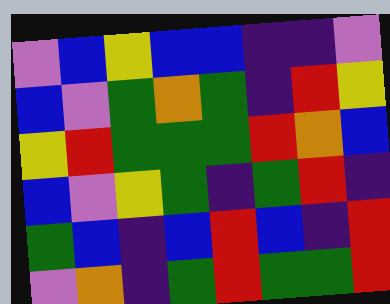[["violet", "blue", "yellow", "blue", "blue", "indigo", "indigo", "violet"], ["blue", "violet", "green", "orange", "green", "indigo", "red", "yellow"], ["yellow", "red", "green", "green", "green", "red", "orange", "blue"], ["blue", "violet", "yellow", "green", "indigo", "green", "red", "indigo"], ["green", "blue", "indigo", "blue", "red", "blue", "indigo", "red"], ["violet", "orange", "indigo", "green", "red", "green", "green", "red"]]